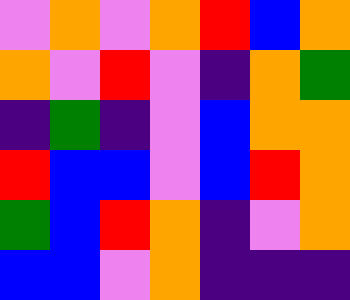[["violet", "orange", "violet", "orange", "red", "blue", "orange"], ["orange", "violet", "red", "violet", "indigo", "orange", "green"], ["indigo", "green", "indigo", "violet", "blue", "orange", "orange"], ["red", "blue", "blue", "violet", "blue", "red", "orange"], ["green", "blue", "red", "orange", "indigo", "violet", "orange"], ["blue", "blue", "violet", "orange", "indigo", "indigo", "indigo"]]